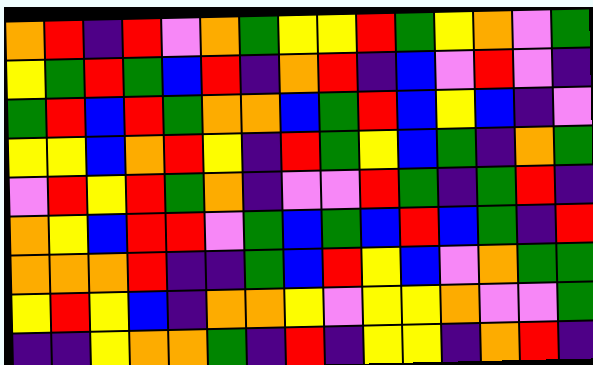[["orange", "red", "indigo", "red", "violet", "orange", "green", "yellow", "yellow", "red", "green", "yellow", "orange", "violet", "green"], ["yellow", "green", "red", "green", "blue", "red", "indigo", "orange", "red", "indigo", "blue", "violet", "red", "violet", "indigo"], ["green", "red", "blue", "red", "green", "orange", "orange", "blue", "green", "red", "blue", "yellow", "blue", "indigo", "violet"], ["yellow", "yellow", "blue", "orange", "red", "yellow", "indigo", "red", "green", "yellow", "blue", "green", "indigo", "orange", "green"], ["violet", "red", "yellow", "red", "green", "orange", "indigo", "violet", "violet", "red", "green", "indigo", "green", "red", "indigo"], ["orange", "yellow", "blue", "red", "red", "violet", "green", "blue", "green", "blue", "red", "blue", "green", "indigo", "red"], ["orange", "orange", "orange", "red", "indigo", "indigo", "green", "blue", "red", "yellow", "blue", "violet", "orange", "green", "green"], ["yellow", "red", "yellow", "blue", "indigo", "orange", "orange", "yellow", "violet", "yellow", "yellow", "orange", "violet", "violet", "green"], ["indigo", "indigo", "yellow", "orange", "orange", "green", "indigo", "red", "indigo", "yellow", "yellow", "indigo", "orange", "red", "indigo"]]